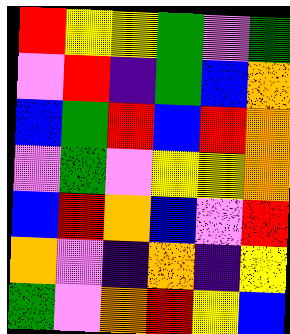[["red", "yellow", "yellow", "green", "violet", "green"], ["violet", "red", "indigo", "green", "blue", "orange"], ["blue", "green", "red", "blue", "red", "orange"], ["violet", "green", "violet", "yellow", "yellow", "orange"], ["blue", "red", "orange", "blue", "violet", "red"], ["orange", "violet", "indigo", "orange", "indigo", "yellow"], ["green", "violet", "orange", "red", "yellow", "blue"]]